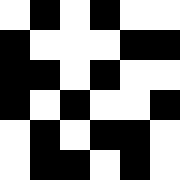[["white", "black", "white", "black", "white", "white"], ["black", "white", "white", "white", "black", "black"], ["black", "black", "white", "black", "white", "white"], ["black", "white", "black", "white", "white", "black"], ["white", "black", "white", "black", "black", "white"], ["white", "black", "black", "white", "black", "white"]]